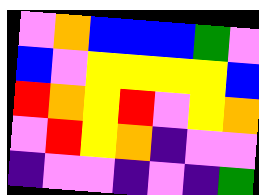[["violet", "orange", "blue", "blue", "blue", "green", "violet"], ["blue", "violet", "yellow", "yellow", "yellow", "yellow", "blue"], ["red", "orange", "yellow", "red", "violet", "yellow", "orange"], ["violet", "red", "yellow", "orange", "indigo", "violet", "violet"], ["indigo", "violet", "violet", "indigo", "violet", "indigo", "green"]]